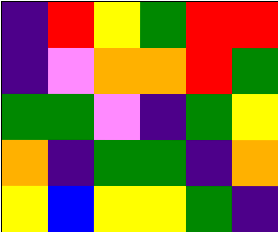[["indigo", "red", "yellow", "green", "red", "red"], ["indigo", "violet", "orange", "orange", "red", "green"], ["green", "green", "violet", "indigo", "green", "yellow"], ["orange", "indigo", "green", "green", "indigo", "orange"], ["yellow", "blue", "yellow", "yellow", "green", "indigo"]]